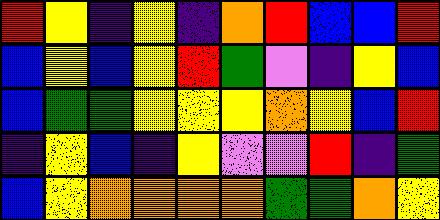[["red", "yellow", "indigo", "yellow", "indigo", "orange", "red", "blue", "blue", "red"], ["blue", "yellow", "blue", "yellow", "red", "green", "violet", "indigo", "yellow", "blue"], ["blue", "green", "green", "yellow", "yellow", "yellow", "orange", "yellow", "blue", "red"], ["indigo", "yellow", "blue", "indigo", "yellow", "violet", "violet", "red", "indigo", "green"], ["blue", "yellow", "orange", "orange", "orange", "orange", "green", "green", "orange", "yellow"]]